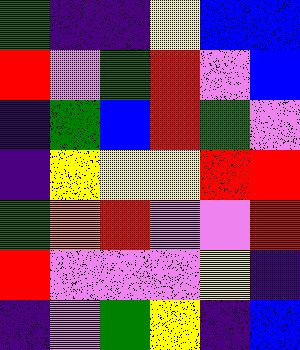[["green", "indigo", "indigo", "yellow", "blue", "blue"], ["red", "violet", "green", "red", "violet", "blue"], ["indigo", "green", "blue", "red", "green", "violet"], ["indigo", "yellow", "yellow", "yellow", "red", "red"], ["green", "orange", "red", "violet", "violet", "red"], ["red", "violet", "violet", "violet", "yellow", "indigo"], ["indigo", "violet", "green", "yellow", "indigo", "blue"]]